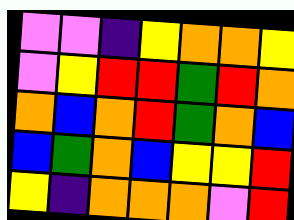[["violet", "violet", "indigo", "yellow", "orange", "orange", "yellow"], ["violet", "yellow", "red", "red", "green", "red", "orange"], ["orange", "blue", "orange", "red", "green", "orange", "blue"], ["blue", "green", "orange", "blue", "yellow", "yellow", "red"], ["yellow", "indigo", "orange", "orange", "orange", "violet", "red"]]